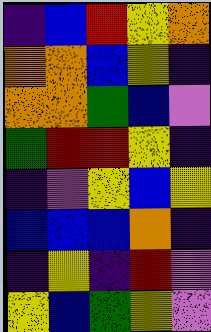[["indigo", "blue", "red", "yellow", "orange"], ["orange", "orange", "blue", "yellow", "indigo"], ["orange", "orange", "green", "blue", "violet"], ["green", "red", "red", "yellow", "indigo"], ["indigo", "violet", "yellow", "blue", "yellow"], ["blue", "blue", "blue", "orange", "indigo"], ["indigo", "yellow", "indigo", "red", "violet"], ["yellow", "blue", "green", "yellow", "violet"]]